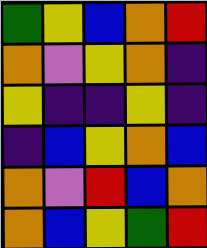[["green", "yellow", "blue", "orange", "red"], ["orange", "violet", "yellow", "orange", "indigo"], ["yellow", "indigo", "indigo", "yellow", "indigo"], ["indigo", "blue", "yellow", "orange", "blue"], ["orange", "violet", "red", "blue", "orange"], ["orange", "blue", "yellow", "green", "red"]]